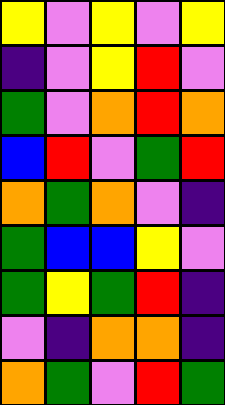[["yellow", "violet", "yellow", "violet", "yellow"], ["indigo", "violet", "yellow", "red", "violet"], ["green", "violet", "orange", "red", "orange"], ["blue", "red", "violet", "green", "red"], ["orange", "green", "orange", "violet", "indigo"], ["green", "blue", "blue", "yellow", "violet"], ["green", "yellow", "green", "red", "indigo"], ["violet", "indigo", "orange", "orange", "indigo"], ["orange", "green", "violet", "red", "green"]]